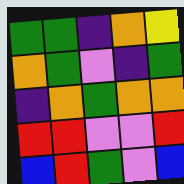[["green", "green", "indigo", "orange", "yellow"], ["orange", "green", "violet", "indigo", "green"], ["indigo", "orange", "green", "orange", "orange"], ["red", "red", "violet", "violet", "red"], ["blue", "red", "green", "violet", "blue"]]